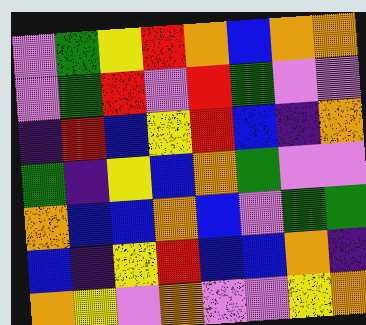[["violet", "green", "yellow", "red", "orange", "blue", "orange", "orange"], ["violet", "green", "red", "violet", "red", "green", "violet", "violet"], ["indigo", "red", "blue", "yellow", "red", "blue", "indigo", "orange"], ["green", "indigo", "yellow", "blue", "orange", "green", "violet", "violet"], ["orange", "blue", "blue", "orange", "blue", "violet", "green", "green"], ["blue", "indigo", "yellow", "red", "blue", "blue", "orange", "indigo"], ["orange", "yellow", "violet", "orange", "violet", "violet", "yellow", "orange"]]